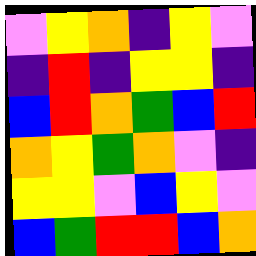[["violet", "yellow", "orange", "indigo", "yellow", "violet"], ["indigo", "red", "indigo", "yellow", "yellow", "indigo"], ["blue", "red", "orange", "green", "blue", "red"], ["orange", "yellow", "green", "orange", "violet", "indigo"], ["yellow", "yellow", "violet", "blue", "yellow", "violet"], ["blue", "green", "red", "red", "blue", "orange"]]